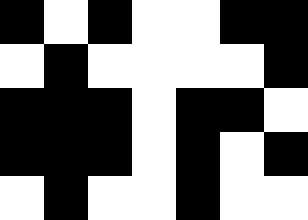[["black", "white", "black", "white", "white", "black", "black"], ["white", "black", "white", "white", "white", "white", "black"], ["black", "black", "black", "white", "black", "black", "white"], ["black", "black", "black", "white", "black", "white", "black"], ["white", "black", "white", "white", "black", "white", "white"]]